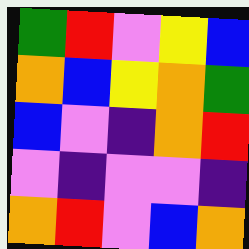[["green", "red", "violet", "yellow", "blue"], ["orange", "blue", "yellow", "orange", "green"], ["blue", "violet", "indigo", "orange", "red"], ["violet", "indigo", "violet", "violet", "indigo"], ["orange", "red", "violet", "blue", "orange"]]